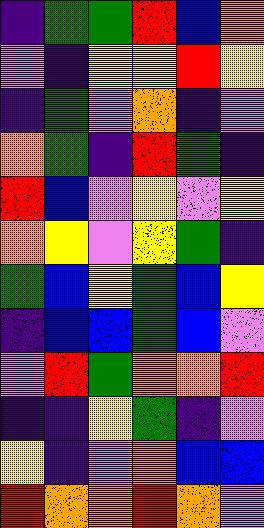[["indigo", "green", "green", "red", "blue", "orange"], ["violet", "indigo", "yellow", "yellow", "red", "yellow"], ["indigo", "green", "violet", "orange", "indigo", "violet"], ["orange", "green", "indigo", "red", "green", "indigo"], ["red", "blue", "violet", "yellow", "violet", "yellow"], ["orange", "yellow", "violet", "yellow", "green", "indigo"], ["green", "blue", "yellow", "green", "blue", "yellow"], ["indigo", "blue", "blue", "green", "blue", "violet"], ["violet", "red", "green", "orange", "orange", "red"], ["indigo", "indigo", "yellow", "green", "indigo", "violet"], ["yellow", "indigo", "violet", "orange", "blue", "blue"], ["red", "orange", "orange", "red", "orange", "violet"]]